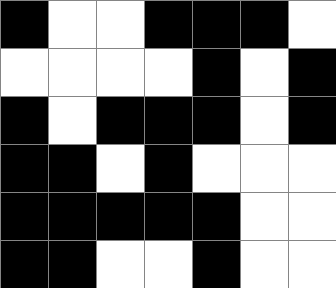[["black", "white", "white", "black", "black", "black", "white"], ["white", "white", "white", "white", "black", "white", "black"], ["black", "white", "black", "black", "black", "white", "black"], ["black", "black", "white", "black", "white", "white", "white"], ["black", "black", "black", "black", "black", "white", "white"], ["black", "black", "white", "white", "black", "white", "white"]]